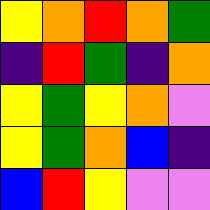[["yellow", "orange", "red", "orange", "green"], ["indigo", "red", "green", "indigo", "orange"], ["yellow", "green", "yellow", "orange", "violet"], ["yellow", "green", "orange", "blue", "indigo"], ["blue", "red", "yellow", "violet", "violet"]]